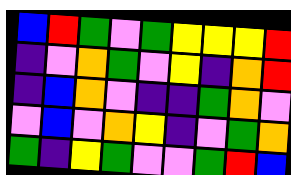[["blue", "red", "green", "violet", "green", "yellow", "yellow", "yellow", "red"], ["indigo", "violet", "orange", "green", "violet", "yellow", "indigo", "orange", "red"], ["indigo", "blue", "orange", "violet", "indigo", "indigo", "green", "orange", "violet"], ["violet", "blue", "violet", "orange", "yellow", "indigo", "violet", "green", "orange"], ["green", "indigo", "yellow", "green", "violet", "violet", "green", "red", "blue"]]